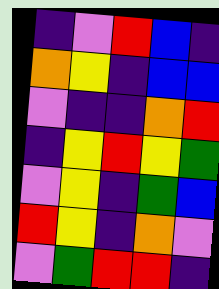[["indigo", "violet", "red", "blue", "indigo"], ["orange", "yellow", "indigo", "blue", "blue"], ["violet", "indigo", "indigo", "orange", "red"], ["indigo", "yellow", "red", "yellow", "green"], ["violet", "yellow", "indigo", "green", "blue"], ["red", "yellow", "indigo", "orange", "violet"], ["violet", "green", "red", "red", "indigo"]]